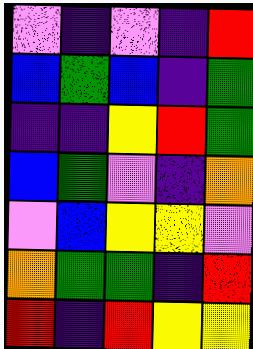[["violet", "indigo", "violet", "indigo", "red"], ["blue", "green", "blue", "indigo", "green"], ["indigo", "indigo", "yellow", "red", "green"], ["blue", "green", "violet", "indigo", "orange"], ["violet", "blue", "yellow", "yellow", "violet"], ["orange", "green", "green", "indigo", "red"], ["red", "indigo", "red", "yellow", "yellow"]]